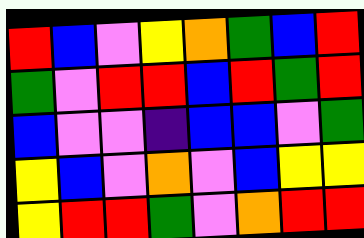[["red", "blue", "violet", "yellow", "orange", "green", "blue", "red"], ["green", "violet", "red", "red", "blue", "red", "green", "red"], ["blue", "violet", "violet", "indigo", "blue", "blue", "violet", "green"], ["yellow", "blue", "violet", "orange", "violet", "blue", "yellow", "yellow"], ["yellow", "red", "red", "green", "violet", "orange", "red", "red"]]